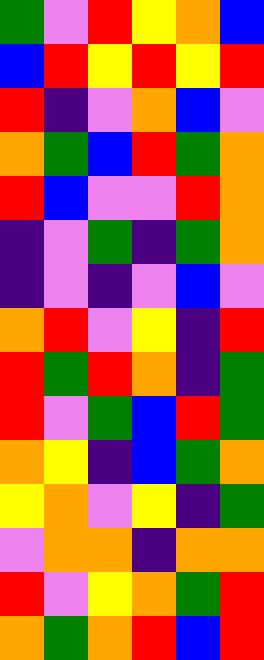[["green", "violet", "red", "yellow", "orange", "blue"], ["blue", "red", "yellow", "red", "yellow", "red"], ["red", "indigo", "violet", "orange", "blue", "violet"], ["orange", "green", "blue", "red", "green", "orange"], ["red", "blue", "violet", "violet", "red", "orange"], ["indigo", "violet", "green", "indigo", "green", "orange"], ["indigo", "violet", "indigo", "violet", "blue", "violet"], ["orange", "red", "violet", "yellow", "indigo", "red"], ["red", "green", "red", "orange", "indigo", "green"], ["red", "violet", "green", "blue", "red", "green"], ["orange", "yellow", "indigo", "blue", "green", "orange"], ["yellow", "orange", "violet", "yellow", "indigo", "green"], ["violet", "orange", "orange", "indigo", "orange", "orange"], ["red", "violet", "yellow", "orange", "green", "red"], ["orange", "green", "orange", "red", "blue", "red"]]